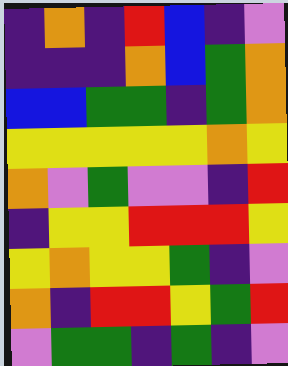[["indigo", "orange", "indigo", "red", "blue", "indigo", "violet"], ["indigo", "indigo", "indigo", "orange", "blue", "green", "orange"], ["blue", "blue", "green", "green", "indigo", "green", "orange"], ["yellow", "yellow", "yellow", "yellow", "yellow", "orange", "yellow"], ["orange", "violet", "green", "violet", "violet", "indigo", "red"], ["indigo", "yellow", "yellow", "red", "red", "red", "yellow"], ["yellow", "orange", "yellow", "yellow", "green", "indigo", "violet"], ["orange", "indigo", "red", "red", "yellow", "green", "red"], ["violet", "green", "green", "indigo", "green", "indigo", "violet"]]